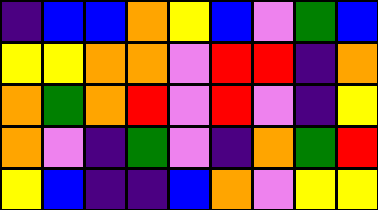[["indigo", "blue", "blue", "orange", "yellow", "blue", "violet", "green", "blue"], ["yellow", "yellow", "orange", "orange", "violet", "red", "red", "indigo", "orange"], ["orange", "green", "orange", "red", "violet", "red", "violet", "indigo", "yellow"], ["orange", "violet", "indigo", "green", "violet", "indigo", "orange", "green", "red"], ["yellow", "blue", "indigo", "indigo", "blue", "orange", "violet", "yellow", "yellow"]]